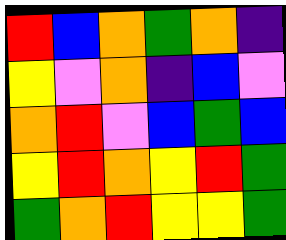[["red", "blue", "orange", "green", "orange", "indigo"], ["yellow", "violet", "orange", "indigo", "blue", "violet"], ["orange", "red", "violet", "blue", "green", "blue"], ["yellow", "red", "orange", "yellow", "red", "green"], ["green", "orange", "red", "yellow", "yellow", "green"]]